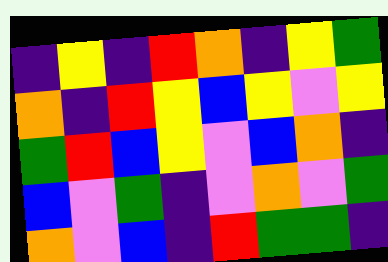[["indigo", "yellow", "indigo", "red", "orange", "indigo", "yellow", "green"], ["orange", "indigo", "red", "yellow", "blue", "yellow", "violet", "yellow"], ["green", "red", "blue", "yellow", "violet", "blue", "orange", "indigo"], ["blue", "violet", "green", "indigo", "violet", "orange", "violet", "green"], ["orange", "violet", "blue", "indigo", "red", "green", "green", "indigo"]]